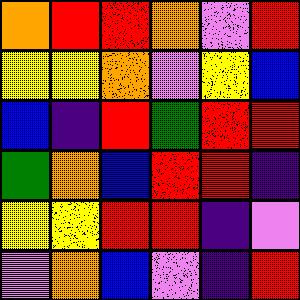[["orange", "red", "red", "orange", "violet", "red"], ["yellow", "yellow", "orange", "violet", "yellow", "blue"], ["blue", "indigo", "red", "green", "red", "red"], ["green", "orange", "blue", "red", "red", "indigo"], ["yellow", "yellow", "red", "red", "indigo", "violet"], ["violet", "orange", "blue", "violet", "indigo", "red"]]